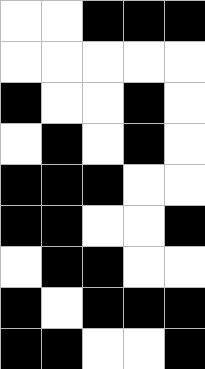[["white", "white", "black", "black", "black"], ["white", "white", "white", "white", "white"], ["black", "white", "white", "black", "white"], ["white", "black", "white", "black", "white"], ["black", "black", "black", "white", "white"], ["black", "black", "white", "white", "black"], ["white", "black", "black", "white", "white"], ["black", "white", "black", "black", "black"], ["black", "black", "white", "white", "black"]]